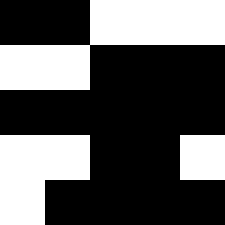[["black", "black", "white", "white", "white"], ["white", "white", "black", "black", "black"], ["black", "black", "black", "black", "black"], ["white", "white", "black", "black", "white"], ["white", "black", "black", "black", "black"]]